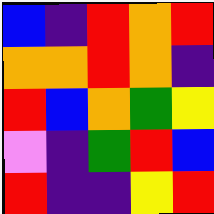[["blue", "indigo", "red", "orange", "red"], ["orange", "orange", "red", "orange", "indigo"], ["red", "blue", "orange", "green", "yellow"], ["violet", "indigo", "green", "red", "blue"], ["red", "indigo", "indigo", "yellow", "red"]]